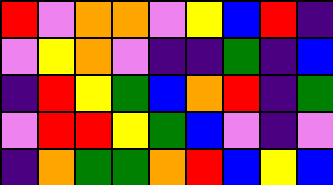[["red", "violet", "orange", "orange", "violet", "yellow", "blue", "red", "indigo"], ["violet", "yellow", "orange", "violet", "indigo", "indigo", "green", "indigo", "blue"], ["indigo", "red", "yellow", "green", "blue", "orange", "red", "indigo", "green"], ["violet", "red", "red", "yellow", "green", "blue", "violet", "indigo", "violet"], ["indigo", "orange", "green", "green", "orange", "red", "blue", "yellow", "blue"]]